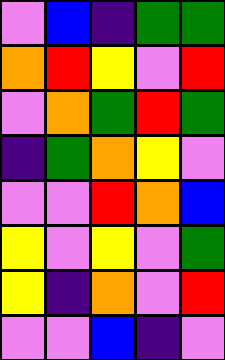[["violet", "blue", "indigo", "green", "green"], ["orange", "red", "yellow", "violet", "red"], ["violet", "orange", "green", "red", "green"], ["indigo", "green", "orange", "yellow", "violet"], ["violet", "violet", "red", "orange", "blue"], ["yellow", "violet", "yellow", "violet", "green"], ["yellow", "indigo", "orange", "violet", "red"], ["violet", "violet", "blue", "indigo", "violet"]]